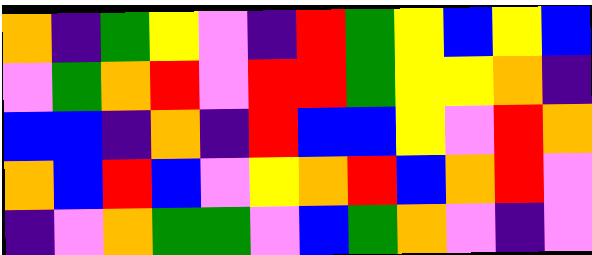[["orange", "indigo", "green", "yellow", "violet", "indigo", "red", "green", "yellow", "blue", "yellow", "blue"], ["violet", "green", "orange", "red", "violet", "red", "red", "green", "yellow", "yellow", "orange", "indigo"], ["blue", "blue", "indigo", "orange", "indigo", "red", "blue", "blue", "yellow", "violet", "red", "orange"], ["orange", "blue", "red", "blue", "violet", "yellow", "orange", "red", "blue", "orange", "red", "violet"], ["indigo", "violet", "orange", "green", "green", "violet", "blue", "green", "orange", "violet", "indigo", "violet"]]